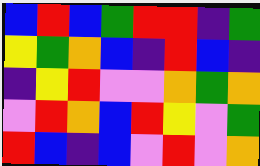[["blue", "red", "blue", "green", "red", "red", "indigo", "green"], ["yellow", "green", "orange", "blue", "indigo", "red", "blue", "indigo"], ["indigo", "yellow", "red", "violet", "violet", "orange", "green", "orange"], ["violet", "red", "orange", "blue", "red", "yellow", "violet", "green"], ["red", "blue", "indigo", "blue", "violet", "red", "violet", "orange"]]